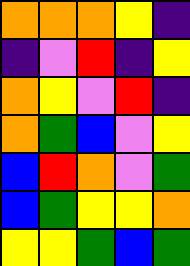[["orange", "orange", "orange", "yellow", "indigo"], ["indigo", "violet", "red", "indigo", "yellow"], ["orange", "yellow", "violet", "red", "indigo"], ["orange", "green", "blue", "violet", "yellow"], ["blue", "red", "orange", "violet", "green"], ["blue", "green", "yellow", "yellow", "orange"], ["yellow", "yellow", "green", "blue", "green"]]